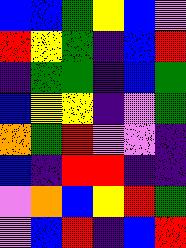[["blue", "blue", "green", "yellow", "blue", "violet"], ["red", "yellow", "green", "indigo", "blue", "red"], ["indigo", "green", "green", "indigo", "blue", "green"], ["blue", "yellow", "yellow", "indigo", "violet", "green"], ["orange", "green", "red", "violet", "violet", "indigo"], ["blue", "indigo", "red", "red", "indigo", "indigo"], ["violet", "orange", "blue", "yellow", "red", "green"], ["violet", "blue", "red", "indigo", "blue", "red"]]